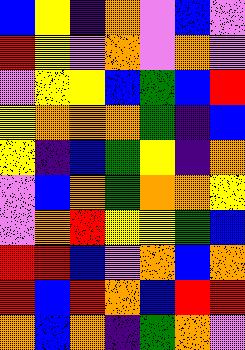[["blue", "yellow", "indigo", "orange", "violet", "blue", "violet"], ["red", "yellow", "violet", "orange", "violet", "orange", "violet"], ["violet", "yellow", "yellow", "blue", "green", "blue", "red"], ["yellow", "orange", "orange", "orange", "green", "indigo", "blue"], ["yellow", "indigo", "blue", "green", "yellow", "indigo", "orange"], ["violet", "blue", "orange", "green", "orange", "orange", "yellow"], ["violet", "orange", "red", "yellow", "yellow", "green", "blue"], ["red", "red", "blue", "violet", "orange", "blue", "orange"], ["red", "blue", "red", "orange", "blue", "red", "red"], ["orange", "blue", "orange", "indigo", "green", "orange", "violet"]]